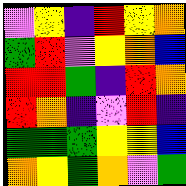[["violet", "yellow", "indigo", "red", "yellow", "orange"], ["green", "red", "violet", "yellow", "orange", "blue"], ["red", "red", "green", "indigo", "red", "orange"], ["red", "orange", "indigo", "violet", "red", "indigo"], ["green", "green", "green", "yellow", "yellow", "blue"], ["orange", "yellow", "green", "orange", "violet", "green"]]